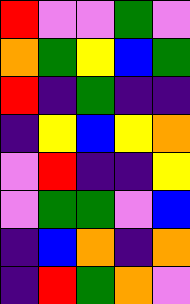[["red", "violet", "violet", "green", "violet"], ["orange", "green", "yellow", "blue", "green"], ["red", "indigo", "green", "indigo", "indigo"], ["indigo", "yellow", "blue", "yellow", "orange"], ["violet", "red", "indigo", "indigo", "yellow"], ["violet", "green", "green", "violet", "blue"], ["indigo", "blue", "orange", "indigo", "orange"], ["indigo", "red", "green", "orange", "violet"]]